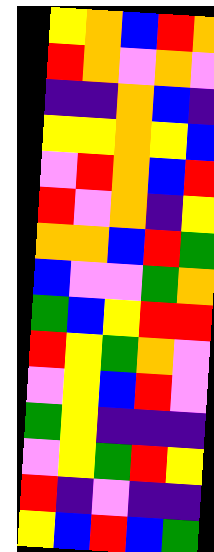[["yellow", "orange", "blue", "red", "orange"], ["red", "orange", "violet", "orange", "violet"], ["indigo", "indigo", "orange", "blue", "indigo"], ["yellow", "yellow", "orange", "yellow", "blue"], ["violet", "red", "orange", "blue", "red"], ["red", "violet", "orange", "indigo", "yellow"], ["orange", "orange", "blue", "red", "green"], ["blue", "violet", "violet", "green", "orange"], ["green", "blue", "yellow", "red", "red"], ["red", "yellow", "green", "orange", "violet"], ["violet", "yellow", "blue", "red", "violet"], ["green", "yellow", "indigo", "indigo", "indigo"], ["violet", "yellow", "green", "red", "yellow"], ["red", "indigo", "violet", "indigo", "indigo"], ["yellow", "blue", "red", "blue", "green"]]